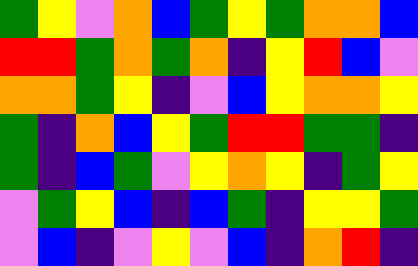[["green", "yellow", "violet", "orange", "blue", "green", "yellow", "green", "orange", "orange", "blue"], ["red", "red", "green", "orange", "green", "orange", "indigo", "yellow", "red", "blue", "violet"], ["orange", "orange", "green", "yellow", "indigo", "violet", "blue", "yellow", "orange", "orange", "yellow"], ["green", "indigo", "orange", "blue", "yellow", "green", "red", "red", "green", "green", "indigo"], ["green", "indigo", "blue", "green", "violet", "yellow", "orange", "yellow", "indigo", "green", "yellow"], ["violet", "green", "yellow", "blue", "indigo", "blue", "green", "indigo", "yellow", "yellow", "green"], ["violet", "blue", "indigo", "violet", "yellow", "violet", "blue", "indigo", "orange", "red", "indigo"]]